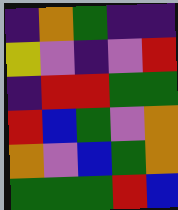[["indigo", "orange", "green", "indigo", "indigo"], ["yellow", "violet", "indigo", "violet", "red"], ["indigo", "red", "red", "green", "green"], ["red", "blue", "green", "violet", "orange"], ["orange", "violet", "blue", "green", "orange"], ["green", "green", "green", "red", "blue"]]